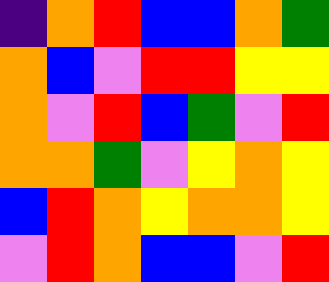[["indigo", "orange", "red", "blue", "blue", "orange", "green"], ["orange", "blue", "violet", "red", "red", "yellow", "yellow"], ["orange", "violet", "red", "blue", "green", "violet", "red"], ["orange", "orange", "green", "violet", "yellow", "orange", "yellow"], ["blue", "red", "orange", "yellow", "orange", "orange", "yellow"], ["violet", "red", "orange", "blue", "blue", "violet", "red"]]